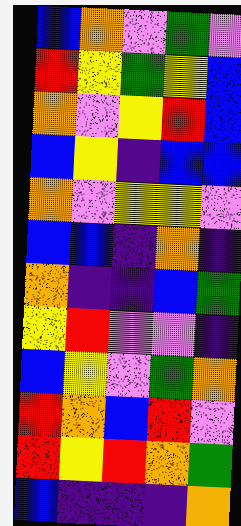[["blue", "orange", "violet", "green", "violet"], ["red", "yellow", "green", "yellow", "blue"], ["orange", "violet", "yellow", "red", "blue"], ["blue", "yellow", "indigo", "blue", "blue"], ["orange", "violet", "yellow", "yellow", "violet"], ["blue", "blue", "indigo", "orange", "indigo"], ["orange", "indigo", "indigo", "blue", "green"], ["yellow", "red", "violet", "violet", "indigo"], ["blue", "yellow", "violet", "green", "orange"], ["red", "orange", "blue", "red", "violet"], ["red", "yellow", "red", "orange", "green"], ["blue", "indigo", "indigo", "indigo", "orange"]]